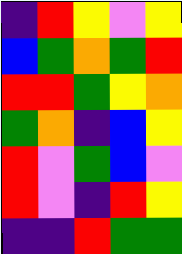[["indigo", "red", "yellow", "violet", "yellow"], ["blue", "green", "orange", "green", "red"], ["red", "red", "green", "yellow", "orange"], ["green", "orange", "indigo", "blue", "yellow"], ["red", "violet", "green", "blue", "violet"], ["red", "violet", "indigo", "red", "yellow"], ["indigo", "indigo", "red", "green", "green"]]